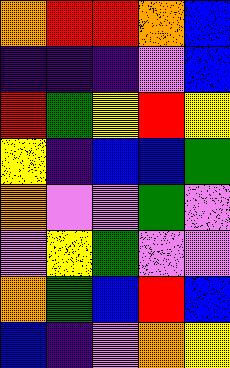[["orange", "red", "red", "orange", "blue"], ["indigo", "indigo", "indigo", "violet", "blue"], ["red", "green", "yellow", "red", "yellow"], ["yellow", "indigo", "blue", "blue", "green"], ["orange", "violet", "violet", "green", "violet"], ["violet", "yellow", "green", "violet", "violet"], ["orange", "green", "blue", "red", "blue"], ["blue", "indigo", "violet", "orange", "yellow"]]